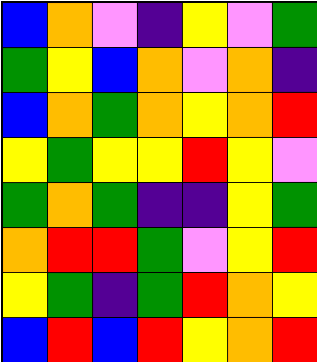[["blue", "orange", "violet", "indigo", "yellow", "violet", "green"], ["green", "yellow", "blue", "orange", "violet", "orange", "indigo"], ["blue", "orange", "green", "orange", "yellow", "orange", "red"], ["yellow", "green", "yellow", "yellow", "red", "yellow", "violet"], ["green", "orange", "green", "indigo", "indigo", "yellow", "green"], ["orange", "red", "red", "green", "violet", "yellow", "red"], ["yellow", "green", "indigo", "green", "red", "orange", "yellow"], ["blue", "red", "blue", "red", "yellow", "orange", "red"]]